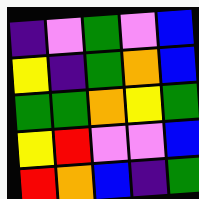[["indigo", "violet", "green", "violet", "blue"], ["yellow", "indigo", "green", "orange", "blue"], ["green", "green", "orange", "yellow", "green"], ["yellow", "red", "violet", "violet", "blue"], ["red", "orange", "blue", "indigo", "green"]]